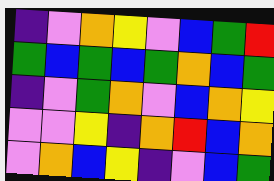[["indigo", "violet", "orange", "yellow", "violet", "blue", "green", "red"], ["green", "blue", "green", "blue", "green", "orange", "blue", "green"], ["indigo", "violet", "green", "orange", "violet", "blue", "orange", "yellow"], ["violet", "violet", "yellow", "indigo", "orange", "red", "blue", "orange"], ["violet", "orange", "blue", "yellow", "indigo", "violet", "blue", "green"]]